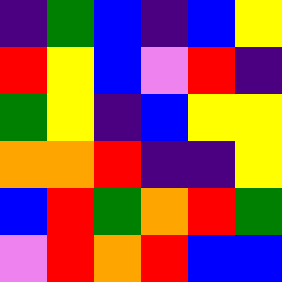[["indigo", "green", "blue", "indigo", "blue", "yellow"], ["red", "yellow", "blue", "violet", "red", "indigo"], ["green", "yellow", "indigo", "blue", "yellow", "yellow"], ["orange", "orange", "red", "indigo", "indigo", "yellow"], ["blue", "red", "green", "orange", "red", "green"], ["violet", "red", "orange", "red", "blue", "blue"]]